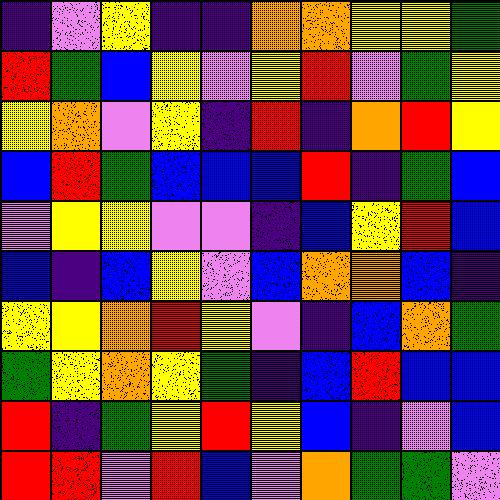[["indigo", "violet", "yellow", "indigo", "indigo", "orange", "orange", "yellow", "yellow", "green"], ["red", "green", "blue", "yellow", "violet", "yellow", "red", "violet", "green", "yellow"], ["yellow", "orange", "violet", "yellow", "indigo", "red", "indigo", "orange", "red", "yellow"], ["blue", "red", "green", "blue", "blue", "blue", "red", "indigo", "green", "blue"], ["violet", "yellow", "yellow", "violet", "violet", "indigo", "blue", "yellow", "red", "blue"], ["blue", "indigo", "blue", "yellow", "violet", "blue", "orange", "orange", "blue", "indigo"], ["yellow", "yellow", "orange", "red", "yellow", "violet", "indigo", "blue", "orange", "green"], ["green", "yellow", "orange", "yellow", "green", "indigo", "blue", "red", "blue", "blue"], ["red", "indigo", "green", "yellow", "red", "yellow", "blue", "indigo", "violet", "blue"], ["red", "red", "violet", "red", "blue", "violet", "orange", "green", "green", "violet"]]